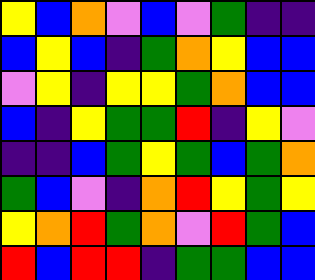[["yellow", "blue", "orange", "violet", "blue", "violet", "green", "indigo", "indigo"], ["blue", "yellow", "blue", "indigo", "green", "orange", "yellow", "blue", "blue"], ["violet", "yellow", "indigo", "yellow", "yellow", "green", "orange", "blue", "blue"], ["blue", "indigo", "yellow", "green", "green", "red", "indigo", "yellow", "violet"], ["indigo", "indigo", "blue", "green", "yellow", "green", "blue", "green", "orange"], ["green", "blue", "violet", "indigo", "orange", "red", "yellow", "green", "yellow"], ["yellow", "orange", "red", "green", "orange", "violet", "red", "green", "blue"], ["red", "blue", "red", "red", "indigo", "green", "green", "blue", "blue"]]